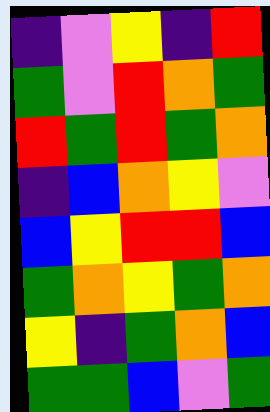[["indigo", "violet", "yellow", "indigo", "red"], ["green", "violet", "red", "orange", "green"], ["red", "green", "red", "green", "orange"], ["indigo", "blue", "orange", "yellow", "violet"], ["blue", "yellow", "red", "red", "blue"], ["green", "orange", "yellow", "green", "orange"], ["yellow", "indigo", "green", "orange", "blue"], ["green", "green", "blue", "violet", "green"]]